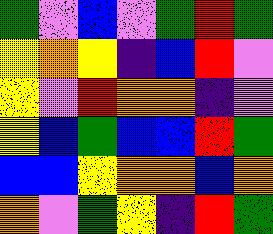[["green", "violet", "blue", "violet", "green", "red", "green"], ["yellow", "orange", "yellow", "indigo", "blue", "red", "violet"], ["yellow", "violet", "red", "orange", "orange", "indigo", "violet"], ["yellow", "blue", "green", "blue", "blue", "red", "green"], ["blue", "blue", "yellow", "orange", "orange", "blue", "orange"], ["orange", "violet", "green", "yellow", "indigo", "red", "green"]]